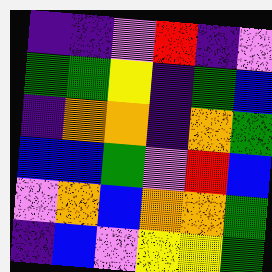[["indigo", "indigo", "violet", "red", "indigo", "violet"], ["green", "green", "yellow", "indigo", "green", "blue"], ["indigo", "orange", "orange", "indigo", "orange", "green"], ["blue", "blue", "green", "violet", "red", "blue"], ["violet", "orange", "blue", "orange", "orange", "green"], ["indigo", "blue", "violet", "yellow", "yellow", "green"]]